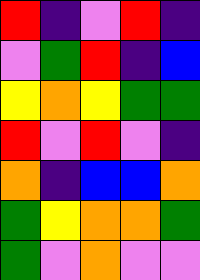[["red", "indigo", "violet", "red", "indigo"], ["violet", "green", "red", "indigo", "blue"], ["yellow", "orange", "yellow", "green", "green"], ["red", "violet", "red", "violet", "indigo"], ["orange", "indigo", "blue", "blue", "orange"], ["green", "yellow", "orange", "orange", "green"], ["green", "violet", "orange", "violet", "violet"]]